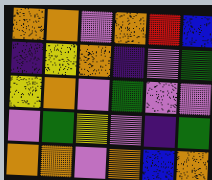[["orange", "orange", "violet", "orange", "red", "blue"], ["indigo", "yellow", "orange", "indigo", "violet", "green"], ["yellow", "orange", "violet", "green", "violet", "violet"], ["violet", "green", "yellow", "violet", "indigo", "green"], ["orange", "orange", "violet", "orange", "blue", "orange"]]